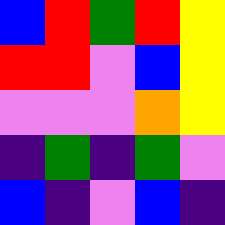[["blue", "red", "green", "red", "yellow"], ["red", "red", "violet", "blue", "yellow"], ["violet", "violet", "violet", "orange", "yellow"], ["indigo", "green", "indigo", "green", "violet"], ["blue", "indigo", "violet", "blue", "indigo"]]